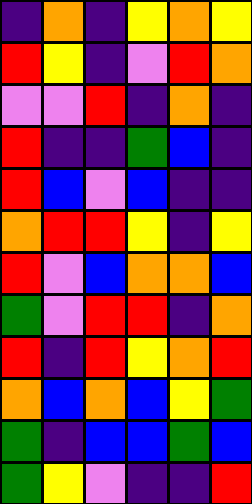[["indigo", "orange", "indigo", "yellow", "orange", "yellow"], ["red", "yellow", "indigo", "violet", "red", "orange"], ["violet", "violet", "red", "indigo", "orange", "indigo"], ["red", "indigo", "indigo", "green", "blue", "indigo"], ["red", "blue", "violet", "blue", "indigo", "indigo"], ["orange", "red", "red", "yellow", "indigo", "yellow"], ["red", "violet", "blue", "orange", "orange", "blue"], ["green", "violet", "red", "red", "indigo", "orange"], ["red", "indigo", "red", "yellow", "orange", "red"], ["orange", "blue", "orange", "blue", "yellow", "green"], ["green", "indigo", "blue", "blue", "green", "blue"], ["green", "yellow", "violet", "indigo", "indigo", "red"]]